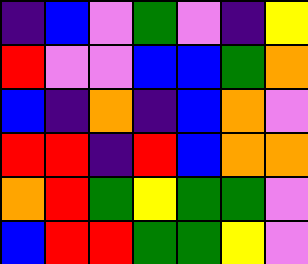[["indigo", "blue", "violet", "green", "violet", "indigo", "yellow"], ["red", "violet", "violet", "blue", "blue", "green", "orange"], ["blue", "indigo", "orange", "indigo", "blue", "orange", "violet"], ["red", "red", "indigo", "red", "blue", "orange", "orange"], ["orange", "red", "green", "yellow", "green", "green", "violet"], ["blue", "red", "red", "green", "green", "yellow", "violet"]]